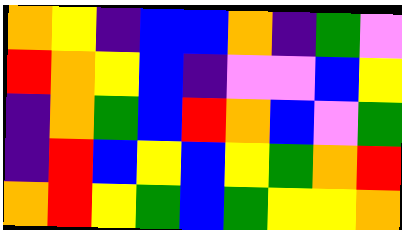[["orange", "yellow", "indigo", "blue", "blue", "orange", "indigo", "green", "violet"], ["red", "orange", "yellow", "blue", "indigo", "violet", "violet", "blue", "yellow"], ["indigo", "orange", "green", "blue", "red", "orange", "blue", "violet", "green"], ["indigo", "red", "blue", "yellow", "blue", "yellow", "green", "orange", "red"], ["orange", "red", "yellow", "green", "blue", "green", "yellow", "yellow", "orange"]]